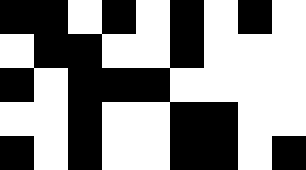[["black", "black", "white", "black", "white", "black", "white", "black", "white"], ["white", "black", "black", "white", "white", "black", "white", "white", "white"], ["black", "white", "black", "black", "black", "white", "white", "white", "white"], ["white", "white", "black", "white", "white", "black", "black", "white", "white"], ["black", "white", "black", "white", "white", "black", "black", "white", "black"]]